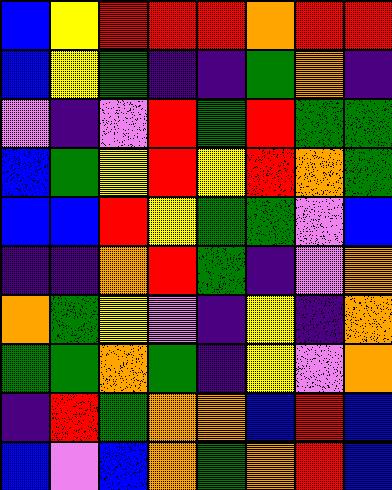[["blue", "yellow", "red", "red", "red", "orange", "red", "red"], ["blue", "yellow", "green", "indigo", "indigo", "green", "orange", "indigo"], ["violet", "indigo", "violet", "red", "green", "red", "green", "green"], ["blue", "green", "yellow", "red", "yellow", "red", "orange", "green"], ["blue", "blue", "red", "yellow", "green", "green", "violet", "blue"], ["indigo", "indigo", "orange", "red", "green", "indigo", "violet", "orange"], ["orange", "green", "yellow", "violet", "indigo", "yellow", "indigo", "orange"], ["green", "green", "orange", "green", "indigo", "yellow", "violet", "orange"], ["indigo", "red", "green", "orange", "orange", "blue", "red", "blue"], ["blue", "violet", "blue", "orange", "green", "orange", "red", "blue"]]